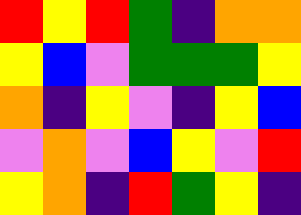[["red", "yellow", "red", "green", "indigo", "orange", "orange"], ["yellow", "blue", "violet", "green", "green", "green", "yellow"], ["orange", "indigo", "yellow", "violet", "indigo", "yellow", "blue"], ["violet", "orange", "violet", "blue", "yellow", "violet", "red"], ["yellow", "orange", "indigo", "red", "green", "yellow", "indigo"]]